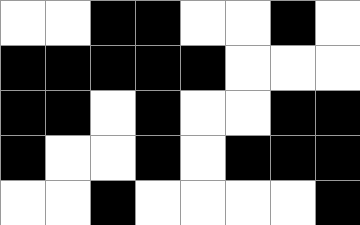[["white", "white", "black", "black", "white", "white", "black", "white"], ["black", "black", "black", "black", "black", "white", "white", "white"], ["black", "black", "white", "black", "white", "white", "black", "black"], ["black", "white", "white", "black", "white", "black", "black", "black"], ["white", "white", "black", "white", "white", "white", "white", "black"]]